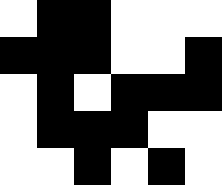[["white", "black", "black", "white", "white", "white"], ["black", "black", "black", "white", "white", "black"], ["white", "black", "white", "black", "black", "black"], ["white", "black", "black", "black", "white", "white"], ["white", "white", "black", "white", "black", "white"]]